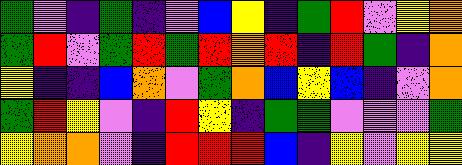[["green", "violet", "indigo", "green", "indigo", "violet", "blue", "yellow", "indigo", "green", "red", "violet", "yellow", "orange"], ["green", "red", "violet", "green", "red", "green", "red", "orange", "red", "indigo", "red", "green", "indigo", "orange"], ["yellow", "indigo", "indigo", "blue", "orange", "violet", "green", "orange", "blue", "yellow", "blue", "indigo", "violet", "orange"], ["green", "red", "yellow", "violet", "indigo", "red", "yellow", "indigo", "green", "green", "violet", "violet", "violet", "green"], ["yellow", "orange", "orange", "violet", "indigo", "red", "red", "red", "blue", "indigo", "yellow", "violet", "yellow", "yellow"]]